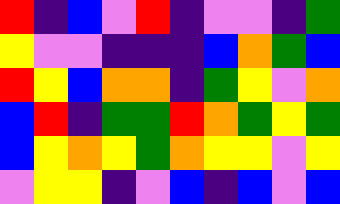[["red", "indigo", "blue", "violet", "red", "indigo", "violet", "violet", "indigo", "green"], ["yellow", "violet", "violet", "indigo", "indigo", "indigo", "blue", "orange", "green", "blue"], ["red", "yellow", "blue", "orange", "orange", "indigo", "green", "yellow", "violet", "orange"], ["blue", "red", "indigo", "green", "green", "red", "orange", "green", "yellow", "green"], ["blue", "yellow", "orange", "yellow", "green", "orange", "yellow", "yellow", "violet", "yellow"], ["violet", "yellow", "yellow", "indigo", "violet", "blue", "indigo", "blue", "violet", "blue"]]